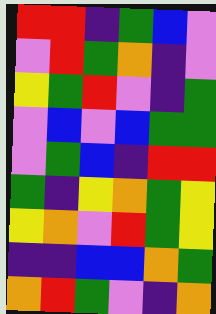[["red", "red", "indigo", "green", "blue", "violet"], ["violet", "red", "green", "orange", "indigo", "violet"], ["yellow", "green", "red", "violet", "indigo", "green"], ["violet", "blue", "violet", "blue", "green", "green"], ["violet", "green", "blue", "indigo", "red", "red"], ["green", "indigo", "yellow", "orange", "green", "yellow"], ["yellow", "orange", "violet", "red", "green", "yellow"], ["indigo", "indigo", "blue", "blue", "orange", "green"], ["orange", "red", "green", "violet", "indigo", "orange"]]